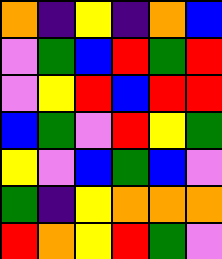[["orange", "indigo", "yellow", "indigo", "orange", "blue"], ["violet", "green", "blue", "red", "green", "red"], ["violet", "yellow", "red", "blue", "red", "red"], ["blue", "green", "violet", "red", "yellow", "green"], ["yellow", "violet", "blue", "green", "blue", "violet"], ["green", "indigo", "yellow", "orange", "orange", "orange"], ["red", "orange", "yellow", "red", "green", "violet"]]